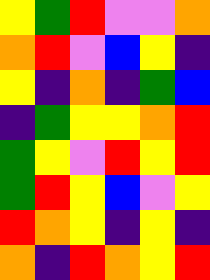[["yellow", "green", "red", "violet", "violet", "orange"], ["orange", "red", "violet", "blue", "yellow", "indigo"], ["yellow", "indigo", "orange", "indigo", "green", "blue"], ["indigo", "green", "yellow", "yellow", "orange", "red"], ["green", "yellow", "violet", "red", "yellow", "red"], ["green", "red", "yellow", "blue", "violet", "yellow"], ["red", "orange", "yellow", "indigo", "yellow", "indigo"], ["orange", "indigo", "red", "orange", "yellow", "red"]]